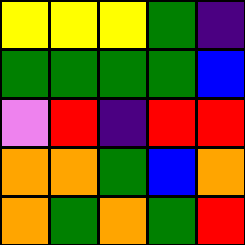[["yellow", "yellow", "yellow", "green", "indigo"], ["green", "green", "green", "green", "blue"], ["violet", "red", "indigo", "red", "red"], ["orange", "orange", "green", "blue", "orange"], ["orange", "green", "orange", "green", "red"]]